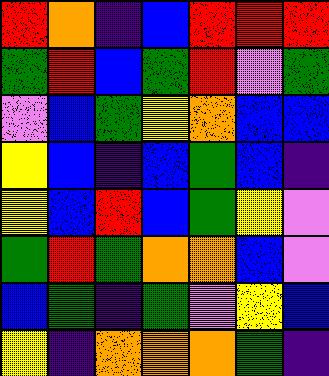[["red", "orange", "indigo", "blue", "red", "red", "red"], ["green", "red", "blue", "green", "red", "violet", "green"], ["violet", "blue", "green", "yellow", "orange", "blue", "blue"], ["yellow", "blue", "indigo", "blue", "green", "blue", "indigo"], ["yellow", "blue", "red", "blue", "green", "yellow", "violet"], ["green", "red", "green", "orange", "orange", "blue", "violet"], ["blue", "green", "indigo", "green", "violet", "yellow", "blue"], ["yellow", "indigo", "orange", "orange", "orange", "green", "indigo"]]